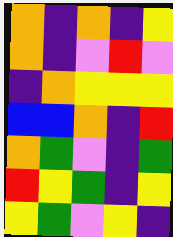[["orange", "indigo", "orange", "indigo", "yellow"], ["orange", "indigo", "violet", "red", "violet"], ["indigo", "orange", "yellow", "yellow", "yellow"], ["blue", "blue", "orange", "indigo", "red"], ["orange", "green", "violet", "indigo", "green"], ["red", "yellow", "green", "indigo", "yellow"], ["yellow", "green", "violet", "yellow", "indigo"]]